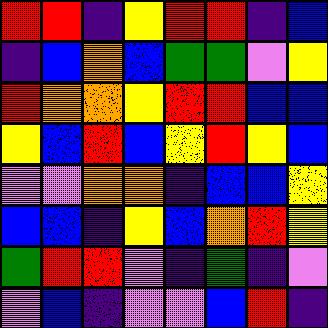[["red", "red", "indigo", "yellow", "red", "red", "indigo", "blue"], ["indigo", "blue", "orange", "blue", "green", "green", "violet", "yellow"], ["red", "orange", "orange", "yellow", "red", "red", "blue", "blue"], ["yellow", "blue", "red", "blue", "yellow", "red", "yellow", "blue"], ["violet", "violet", "orange", "orange", "indigo", "blue", "blue", "yellow"], ["blue", "blue", "indigo", "yellow", "blue", "orange", "red", "yellow"], ["green", "red", "red", "violet", "indigo", "green", "indigo", "violet"], ["violet", "blue", "indigo", "violet", "violet", "blue", "red", "indigo"]]